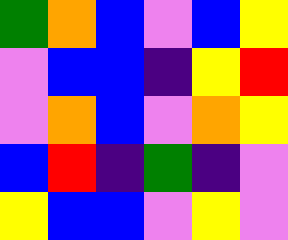[["green", "orange", "blue", "violet", "blue", "yellow"], ["violet", "blue", "blue", "indigo", "yellow", "red"], ["violet", "orange", "blue", "violet", "orange", "yellow"], ["blue", "red", "indigo", "green", "indigo", "violet"], ["yellow", "blue", "blue", "violet", "yellow", "violet"]]